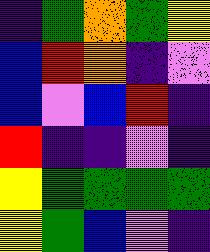[["indigo", "green", "orange", "green", "yellow"], ["blue", "red", "orange", "indigo", "violet"], ["blue", "violet", "blue", "red", "indigo"], ["red", "indigo", "indigo", "violet", "indigo"], ["yellow", "green", "green", "green", "green"], ["yellow", "green", "blue", "violet", "indigo"]]